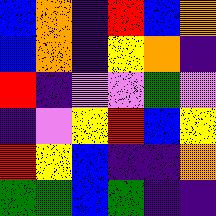[["blue", "orange", "indigo", "red", "blue", "orange"], ["blue", "orange", "indigo", "yellow", "orange", "indigo"], ["red", "indigo", "violet", "violet", "green", "violet"], ["indigo", "violet", "yellow", "red", "blue", "yellow"], ["red", "yellow", "blue", "indigo", "indigo", "orange"], ["green", "green", "blue", "green", "indigo", "indigo"]]